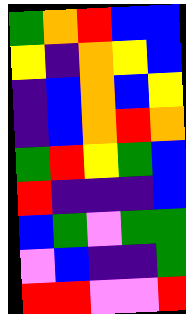[["green", "orange", "red", "blue", "blue"], ["yellow", "indigo", "orange", "yellow", "blue"], ["indigo", "blue", "orange", "blue", "yellow"], ["indigo", "blue", "orange", "red", "orange"], ["green", "red", "yellow", "green", "blue"], ["red", "indigo", "indigo", "indigo", "blue"], ["blue", "green", "violet", "green", "green"], ["violet", "blue", "indigo", "indigo", "green"], ["red", "red", "violet", "violet", "red"]]